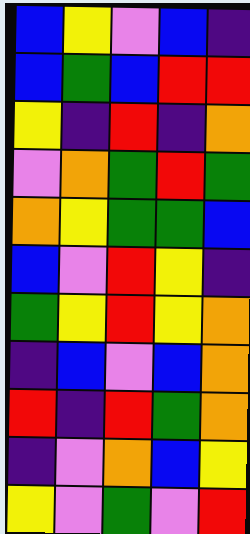[["blue", "yellow", "violet", "blue", "indigo"], ["blue", "green", "blue", "red", "red"], ["yellow", "indigo", "red", "indigo", "orange"], ["violet", "orange", "green", "red", "green"], ["orange", "yellow", "green", "green", "blue"], ["blue", "violet", "red", "yellow", "indigo"], ["green", "yellow", "red", "yellow", "orange"], ["indigo", "blue", "violet", "blue", "orange"], ["red", "indigo", "red", "green", "orange"], ["indigo", "violet", "orange", "blue", "yellow"], ["yellow", "violet", "green", "violet", "red"]]